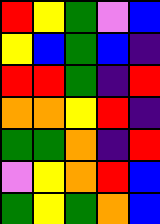[["red", "yellow", "green", "violet", "blue"], ["yellow", "blue", "green", "blue", "indigo"], ["red", "red", "green", "indigo", "red"], ["orange", "orange", "yellow", "red", "indigo"], ["green", "green", "orange", "indigo", "red"], ["violet", "yellow", "orange", "red", "blue"], ["green", "yellow", "green", "orange", "blue"]]